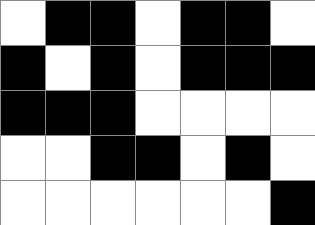[["white", "black", "black", "white", "black", "black", "white"], ["black", "white", "black", "white", "black", "black", "black"], ["black", "black", "black", "white", "white", "white", "white"], ["white", "white", "black", "black", "white", "black", "white"], ["white", "white", "white", "white", "white", "white", "black"]]